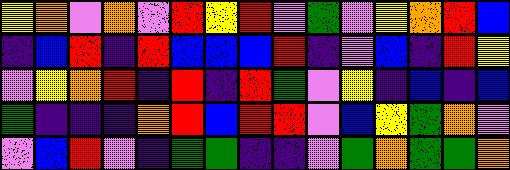[["yellow", "orange", "violet", "orange", "violet", "red", "yellow", "red", "violet", "green", "violet", "yellow", "orange", "red", "blue"], ["indigo", "blue", "red", "indigo", "red", "blue", "blue", "blue", "red", "indigo", "violet", "blue", "indigo", "red", "yellow"], ["violet", "yellow", "orange", "red", "indigo", "red", "indigo", "red", "green", "violet", "yellow", "indigo", "blue", "indigo", "blue"], ["green", "indigo", "indigo", "indigo", "orange", "red", "blue", "red", "red", "violet", "blue", "yellow", "green", "orange", "violet"], ["violet", "blue", "red", "violet", "indigo", "green", "green", "indigo", "indigo", "violet", "green", "orange", "green", "green", "orange"]]